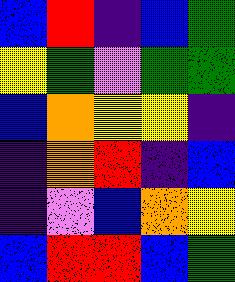[["blue", "red", "indigo", "blue", "green"], ["yellow", "green", "violet", "green", "green"], ["blue", "orange", "yellow", "yellow", "indigo"], ["indigo", "orange", "red", "indigo", "blue"], ["indigo", "violet", "blue", "orange", "yellow"], ["blue", "red", "red", "blue", "green"]]